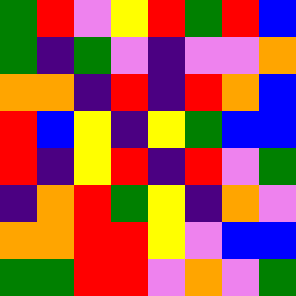[["green", "red", "violet", "yellow", "red", "green", "red", "blue"], ["green", "indigo", "green", "violet", "indigo", "violet", "violet", "orange"], ["orange", "orange", "indigo", "red", "indigo", "red", "orange", "blue"], ["red", "blue", "yellow", "indigo", "yellow", "green", "blue", "blue"], ["red", "indigo", "yellow", "red", "indigo", "red", "violet", "green"], ["indigo", "orange", "red", "green", "yellow", "indigo", "orange", "violet"], ["orange", "orange", "red", "red", "yellow", "violet", "blue", "blue"], ["green", "green", "red", "red", "violet", "orange", "violet", "green"]]